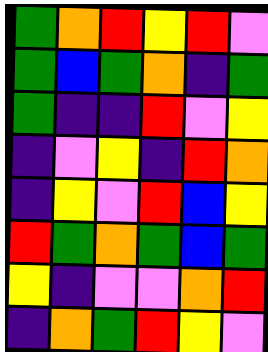[["green", "orange", "red", "yellow", "red", "violet"], ["green", "blue", "green", "orange", "indigo", "green"], ["green", "indigo", "indigo", "red", "violet", "yellow"], ["indigo", "violet", "yellow", "indigo", "red", "orange"], ["indigo", "yellow", "violet", "red", "blue", "yellow"], ["red", "green", "orange", "green", "blue", "green"], ["yellow", "indigo", "violet", "violet", "orange", "red"], ["indigo", "orange", "green", "red", "yellow", "violet"]]